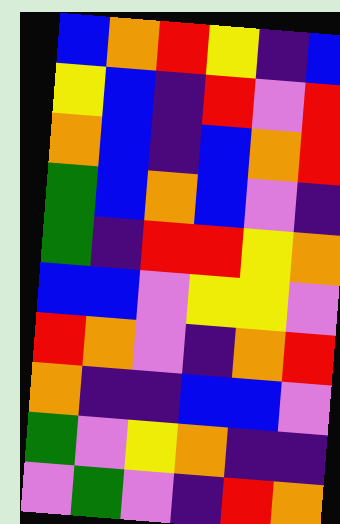[["blue", "orange", "red", "yellow", "indigo", "blue"], ["yellow", "blue", "indigo", "red", "violet", "red"], ["orange", "blue", "indigo", "blue", "orange", "red"], ["green", "blue", "orange", "blue", "violet", "indigo"], ["green", "indigo", "red", "red", "yellow", "orange"], ["blue", "blue", "violet", "yellow", "yellow", "violet"], ["red", "orange", "violet", "indigo", "orange", "red"], ["orange", "indigo", "indigo", "blue", "blue", "violet"], ["green", "violet", "yellow", "orange", "indigo", "indigo"], ["violet", "green", "violet", "indigo", "red", "orange"]]